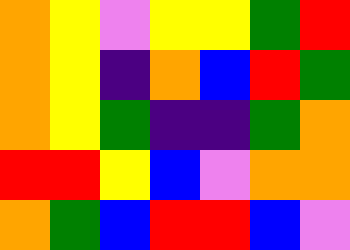[["orange", "yellow", "violet", "yellow", "yellow", "green", "red"], ["orange", "yellow", "indigo", "orange", "blue", "red", "green"], ["orange", "yellow", "green", "indigo", "indigo", "green", "orange"], ["red", "red", "yellow", "blue", "violet", "orange", "orange"], ["orange", "green", "blue", "red", "red", "blue", "violet"]]